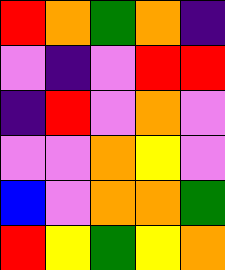[["red", "orange", "green", "orange", "indigo"], ["violet", "indigo", "violet", "red", "red"], ["indigo", "red", "violet", "orange", "violet"], ["violet", "violet", "orange", "yellow", "violet"], ["blue", "violet", "orange", "orange", "green"], ["red", "yellow", "green", "yellow", "orange"]]